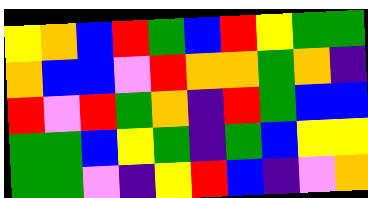[["yellow", "orange", "blue", "red", "green", "blue", "red", "yellow", "green", "green"], ["orange", "blue", "blue", "violet", "red", "orange", "orange", "green", "orange", "indigo"], ["red", "violet", "red", "green", "orange", "indigo", "red", "green", "blue", "blue"], ["green", "green", "blue", "yellow", "green", "indigo", "green", "blue", "yellow", "yellow"], ["green", "green", "violet", "indigo", "yellow", "red", "blue", "indigo", "violet", "orange"]]